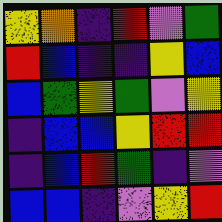[["yellow", "orange", "indigo", "red", "violet", "green"], ["red", "blue", "indigo", "indigo", "yellow", "blue"], ["blue", "green", "yellow", "green", "violet", "yellow"], ["indigo", "blue", "blue", "yellow", "red", "red"], ["indigo", "blue", "red", "green", "indigo", "violet"], ["blue", "blue", "indigo", "violet", "yellow", "red"]]